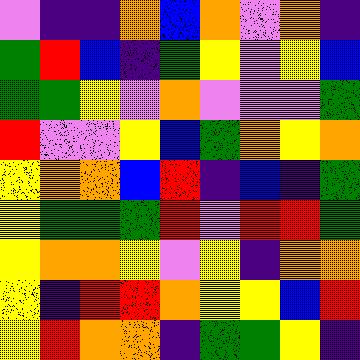[["violet", "indigo", "indigo", "orange", "blue", "orange", "violet", "orange", "indigo"], ["green", "red", "blue", "indigo", "green", "yellow", "violet", "yellow", "blue"], ["green", "green", "yellow", "violet", "orange", "violet", "violet", "violet", "green"], ["red", "violet", "violet", "yellow", "blue", "green", "orange", "yellow", "orange"], ["yellow", "orange", "orange", "blue", "red", "indigo", "blue", "indigo", "green"], ["yellow", "green", "green", "green", "red", "violet", "red", "red", "green"], ["yellow", "orange", "orange", "yellow", "violet", "yellow", "indigo", "orange", "orange"], ["yellow", "indigo", "red", "red", "orange", "yellow", "yellow", "blue", "red"], ["yellow", "red", "orange", "orange", "indigo", "green", "green", "yellow", "indigo"]]